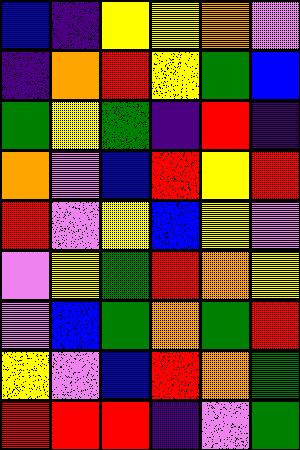[["blue", "indigo", "yellow", "yellow", "orange", "violet"], ["indigo", "orange", "red", "yellow", "green", "blue"], ["green", "yellow", "green", "indigo", "red", "indigo"], ["orange", "violet", "blue", "red", "yellow", "red"], ["red", "violet", "yellow", "blue", "yellow", "violet"], ["violet", "yellow", "green", "red", "orange", "yellow"], ["violet", "blue", "green", "orange", "green", "red"], ["yellow", "violet", "blue", "red", "orange", "green"], ["red", "red", "red", "indigo", "violet", "green"]]